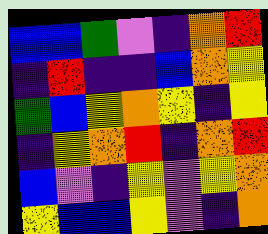[["blue", "blue", "green", "violet", "indigo", "orange", "red"], ["indigo", "red", "indigo", "indigo", "blue", "orange", "yellow"], ["green", "blue", "yellow", "orange", "yellow", "indigo", "yellow"], ["indigo", "yellow", "orange", "red", "indigo", "orange", "red"], ["blue", "violet", "indigo", "yellow", "violet", "yellow", "orange"], ["yellow", "blue", "blue", "yellow", "violet", "indigo", "orange"]]